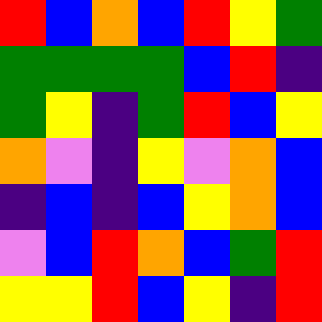[["red", "blue", "orange", "blue", "red", "yellow", "green"], ["green", "green", "green", "green", "blue", "red", "indigo"], ["green", "yellow", "indigo", "green", "red", "blue", "yellow"], ["orange", "violet", "indigo", "yellow", "violet", "orange", "blue"], ["indigo", "blue", "indigo", "blue", "yellow", "orange", "blue"], ["violet", "blue", "red", "orange", "blue", "green", "red"], ["yellow", "yellow", "red", "blue", "yellow", "indigo", "red"]]